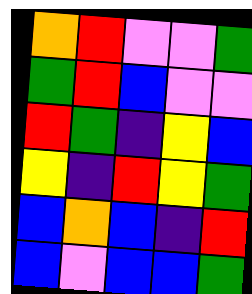[["orange", "red", "violet", "violet", "green"], ["green", "red", "blue", "violet", "violet"], ["red", "green", "indigo", "yellow", "blue"], ["yellow", "indigo", "red", "yellow", "green"], ["blue", "orange", "blue", "indigo", "red"], ["blue", "violet", "blue", "blue", "green"]]